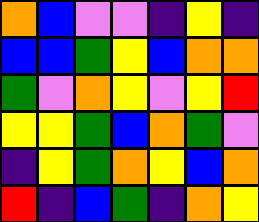[["orange", "blue", "violet", "violet", "indigo", "yellow", "indigo"], ["blue", "blue", "green", "yellow", "blue", "orange", "orange"], ["green", "violet", "orange", "yellow", "violet", "yellow", "red"], ["yellow", "yellow", "green", "blue", "orange", "green", "violet"], ["indigo", "yellow", "green", "orange", "yellow", "blue", "orange"], ["red", "indigo", "blue", "green", "indigo", "orange", "yellow"]]